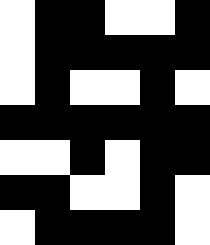[["white", "black", "black", "white", "white", "black"], ["white", "black", "black", "black", "black", "black"], ["white", "black", "white", "white", "black", "white"], ["black", "black", "black", "black", "black", "black"], ["white", "white", "black", "white", "black", "black"], ["black", "black", "white", "white", "black", "white"], ["white", "black", "black", "black", "black", "white"]]